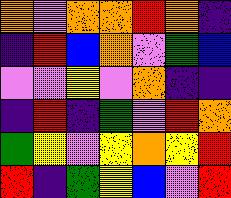[["orange", "violet", "orange", "orange", "red", "orange", "indigo"], ["indigo", "red", "blue", "orange", "violet", "green", "blue"], ["violet", "violet", "yellow", "violet", "orange", "indigo", "indigo"], ["indigo", "red", "indigo", "green", "violet", "red", "orange"], ["green", "yellow", "violet", "yellow", "orange", "yellow", "red"], ["red", "indigo", "green", "yellow", "blue", "violet", "red"]]